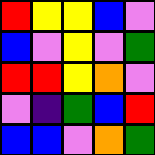[["red", "yellow", "yellow", "blue", "violet"], ["blue", "violet", "yellow", "violet", "green"], ["red", "red", "yellow", "orange", "violet"], ["violet", "indigo", "green", "blue", "red"], ["blue", "blue", "violet", "orange", "green"]]